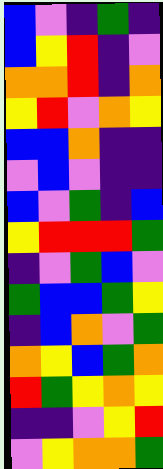[["blue", "violet", "indigo", "green", "indigo"], ["blue", "yellow", "red", "indigo", "violet"], ["orange", "orange", "red", "indigo", "orange"], ["yellow", "red", "violet", "orange", "yellow"], ["blue", "blue", "orange", "indigo", "indigo"], ["violet", "blue", "violet", "indigo", "indigo"], ["blue", "violet", "green", "indigo", "blue"], ["yellow", "red", "red", "red", "green"], ["indigo", "violet", "green", "blue", "violet"], ["green", "blue", "blue", "green", "yellow"], ["indigo", "blue", "orange", "violet", "green"], ["orange", "yellow", "blue", "green", "orange"], ["red", "green", "yellow", "orange", "yellow"], ["indigo", "indigo", "violet", "yellow", "red"], ["violet", "yellow", "orange", "orange", "green"]]